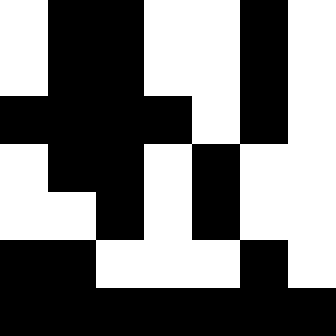[["white", "black", "black", "white", "white", "black", "white"], ["white", "black", "black", "white", "white", "black", "white"], ["black", "black", "black", "black", "white", "black", "white"], ["white", "black", "black", "white", "black", "white", "white"], ["white", "white", "black", "white", "black", "white", "white"], ["black", "black", "white", "white", "white", "black", "white"], ["black", "black", "black", "black", "black", "black", "black"]]